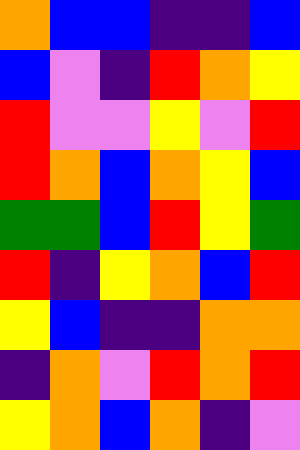[["orange", "blue", "blue", "indigo", "indigo", "blue"], ["blue", "violet", "indigo", "red", "orange", "yellow"], ["red", "violet", "violet", "yellow", "violet", "red"], ["red", "orange", "blue", "orange", "yellow", "blue"], ["green", "green", "blue", "red", "yellow", "green"], ["red", "indigo", "yellow", "orange", "blue", "red"], ["yellow", "blue", "indigo", "indigo", "orange", "orange"], ["indigo", "orange", "violet", "red", "orange", "red"], ["yellow", "orange", "blue", "orange", "indigo", "violet"]]